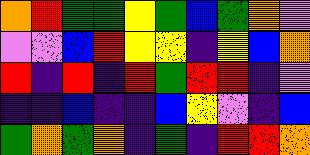[["orange", "red", "green", "green", "yellow", "green", "blue", "green", "orange", "violet"], ["violet", "violet", "blue", "red", "yellow", "yellow", "indigo", "yellow", "blue", "orange"], ["red", "indigo", "red", "indigo", "red", "green", "red", "red", "indigo", "violet"], ["indigo", "indigo", "blue", "indigo", "indigo", "blue", "yellow", "violet", "indigo", "blue"], ["green", "orange", "green", "orange", "indigo", "green", "indigo", "red", "red", "orange"]]